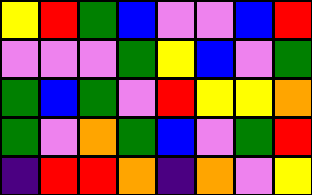[["yellow", "red", "green", "blue", "violet", "violet", "blue", "red"], ["violet", "violet", "violet", "green", "yellow", "blue", "violet", "green"], ["green", "blue", "green", "violet", "red", "yellow", "yellow", "orange"], ["green", "violet", "orange", "green", "blue", "violet", "green", "red"], ["indigo", "red", "red", "orange", "indigo", "orange", "violet", "yellow"]]